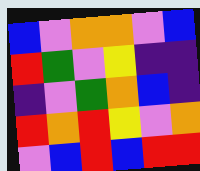[["blue", "violet", "orange", "orange", "violet", "blue"], ["red", "green", "violet", "yellow", "indigo", "indigo"], ["indigo", "violet", "green", "orange", "blue", "indigo"], ["red", "orange", "red", "yellow", "violet", "orange"], ["violet", "blue", "red", "blue", "red", "red"]]